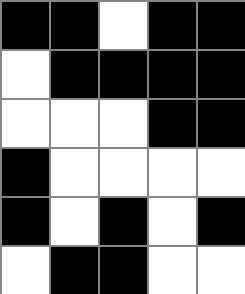[["black", "black", "white", "black", "black"], ["white", "black", "black", "black", "black"], ["white", "white", "white", "black", "black"], ["black", "white", "white", "white", "white"], ["black", "white", "black", "white", "black"], ["white", "black", "black", "white", "white"]]